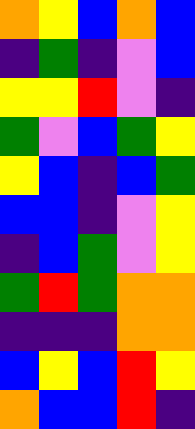[["orange", "yellow", "blue", "orange", "blue"], ["indigo", "green", "indigo", "violet", "blue"], ["yellow", "yellow", "red", "violet", "indigo"], ["green", "violet", "blue", "green", "yellow"], ["yellow", "blue", "indigo", "blue", "green"], ["blue", "blue", "indigo", "violet", "yellow"], ["indigo", "blue", "green", "violet", "yellow"], ["green", "red", "green", "orange", "orange"], ["indigo", "indigo", "indigo", "orange", "orange"], ["blue", "yellow", "blue", "red", "yellow"], ["orange", "blue", "blue", "red", "indigo"]]